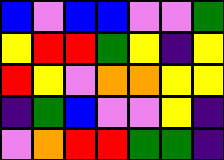[["blue", "violet", "blue", "blue", "violet", "violet", "green"], ["yellow", "red", "red", "green", "yellow", "indigo", "yellow"], ["red", "yellow", "violet", "orange", "orange", "yellow", "yellow"], ["indigo", "green", "blue", "violet", "violet", "yellow", "indigo"], ["violet", "orange", "red", "red", "green", "green", "indigo"]]